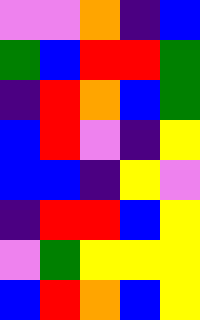[["violet", "violet", "orange", "indigo", "blue"], ["green", "blue", "red", "red", "green"], ["indigo", "red", "orange", "blue", "green"], ["blue", "red", "violet", "indigo", "yellow"], ["blue", "blue", "indigo", "yellow", "violet"], ["indigo", "red", "red", "blue", "yellow"], ["violet", "green", "yellow", "yellow", "yellow"], ["blue", "red", "orange", "blue", "yellow"]]